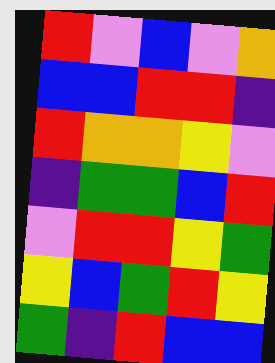[["red", "violet", "blue", "violet", "orange"], ["blue", "blue", "red", "red", "indigo"], ["red", "orange", "orange", "yellow", "violet"], ["indigo", "green", "green", "blue", "red"], ["violet", "red", "red", "yellow", "green"], ["yellow", "blue", "green", "red", "yellow"], ["green", "indigo", "red", "blue", "blue"]]